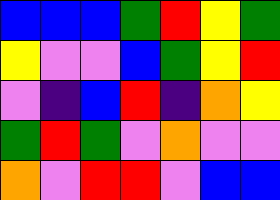[["blue", "blue", "blue", "green", "red", "yellow", "green"], ["yellow", "violet", "violet", "blue", "green", "yellow", "red"], ["violet", "indigo", "blue", "red", "indigo", "orange", "yellow"], ["green", "red", "green", "violet", "orange", "violet", "violet"], ["orange", "violet", "red", "red", "violet", "blue", "blue"]]